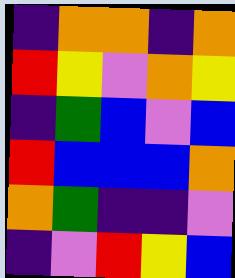[["indigo", "orange", "orange", "indigo", "orange"], ["red", "yellow", "violet", "orange", "yellow"], ["indigo", "green", "blue", "violet", "blue"], ["red", "blue", "blue", "blue", "orange"], ["orange", "green", "indigo", "indigo", "violet"], ["indigo", "violet", "red", "yellow", "blue"]]